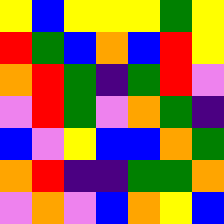[["yellow", "blue", "yellow", "yellow", "yellow", "green", "yellow"], ["red", "green", "blue", "orange", "blue", "red", "yellow"], ["orange", "red", "green", "indigo", "green", "red", "violet"], ["violet", "red", "green", "violet", "orange", "green", "indigo"], ["blue", "violet", "yellow", "blue", "blue", "orange", "green"], ["orange", "red", "indigo", "indigo", "green", "green", "orange"], ["violet", "orange", "violet", "blue", "orange", "yellow", "blue"]]